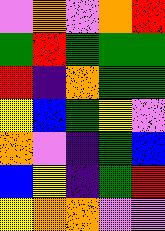[["violet", "orange", "violet", "orange", "red"], ["green", "red", "green", "green", "green"], ["red", "indigo", "orange", "green", "green"], ["yellow", "blue", "green", "yellow", "violet"], ["orange", "violet", "indigo", "green", "blue"], ["blue", "yellow", "indigo", "green", "red"], ["yellow", "orange", "orange", "violet", "violet"]]